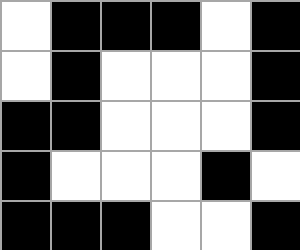[["white", "black", "black", "black", "white", "black"], ["white", "black", "white", "white", "white", "black"], ["black", "black", "white", "white", "white", "black"], ["black", "white", "white", "white", "black", "white"], ["black", "black", "black", "white", "white", "black"]]